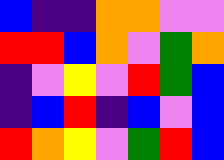[["blue", "indigo", "indigo", "orange", "orange", "violet", "violet"], ["red", "red", "blue", "orange", "violet", "green", "orange"], ["indigo", "violet", "yellow", "violet", "red", "green", "blue"], ["indigo", "blue", "red", "indigo", "blue", "violet", "blue"], ["red", "orange", "yellow", "violet", "green", "red", "blue"]]